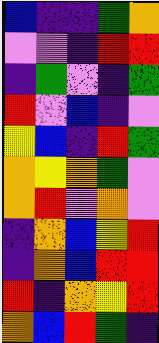[["blue", "indigo", "indigo", "green", "orange"], ["violet", "violet", "indigo", "red", "red"], ["indigo", "green", "violet", "indigo", "green"], ["red", "violet", "blue", "indigo", "violet"], ["yellow", "blue", "indigo", "red", "green"], ["orange", "yellow", "orange", "green", "violet"], ["orange", "red", "violet", "orange", "violet"], ["indigo", "orange", "blue", "yellow", "red"], ["indigo", "orange", "blue", "red", "red"], ["red", "indigo", "orange", "yellow", "red"], ["orange", "blue", "red", "green", "indigo"]]